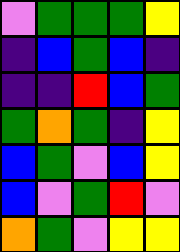[["violet", "green", "green", "green", "yellow"], ["indigo", "blue", "green", "blue", "indigo"], ["indigo", "indigo", "red", "blue", "green"], ["green", "orange", "green", "indigo", "yellow"], ["blue", "green", "violet", "blue", "yellow"], ["blue", "violet", "green", "red", "violet"], ["orange", "green", "violet", "yellow", "yellow"]]